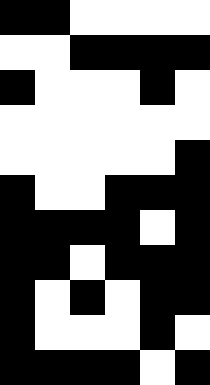[["black", "black", "white", "white", "white", "white"], ["white", "white", "black", "black", "black", "black"], ["black", "white", "white", "white", "black", "white"], ["white", "white", "white", "white", "white", "white"], ["white", "white", "white", "white", "white", "black"], ["black", "white", "white", "black", "black", "black"], ["black", "black", "black", "black", "white", "black"], ["black", "black", "white", "black", "black", "black"], ["black", "white", "black", "white", "black", "black"], ["black", "white", "white", "white", "black", "white"], ["black", "black", "black", "black", "white", "black"]]